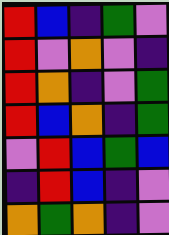[["red", "blue", "indigo", "green", "violet"], ["red", "violet", "orange", "violet", "indigo"], ["red", "orange", "indigo", "violet", "green"], ["red", "blue", "orange", "indigo", "green"], ["violet", "red", "blue", "green", "blue"], ["indigo", "red", "blue", "indigo", "violet"], ["orange", "green", "orange", "indigo", "violet"]]